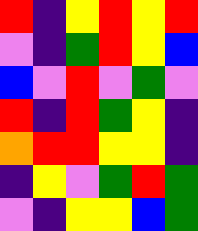[["red", "indigo", "yellow", "red", "yellow", "red"], ["violet", "indigo", "green", "red", "yellow", "blue"], ["blue", "violet", "red", "violet", "green", "violet"], ["red", "indigo", "red", "green", "yellow", "indigo"], ["orange", "red", "red", "yellow", "yellow", "indigo"], ["indigo", "yellow", "violet", "green", "red", "green"], ["violet", "indigo", "yellow", "yellow", "blue", "green"]]